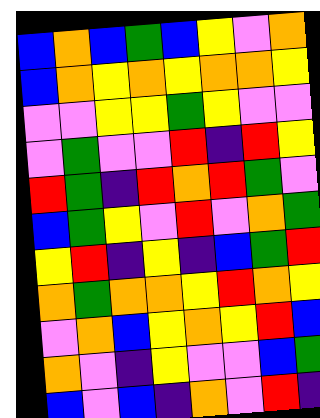[["blue", "orange", "blue", "green", "blue", "yellow", "violet", "orange"], ["blue", "orange", "yellow", "orange", "yellow", "orange", "orange", "yellow"], ["violet", "violet", "yellow", "yellow", "green", "yellow", "violet", "violet"], ["violet", "green", "violet", "violet", "red", "indigo", "red", "yellow"], ["red", "green", "indigo", "red", "orange", "red", "green", "violet"], ["blue", "green", "yellow", "violet", "red", "violet", "orange", "green"], ["yellow", "red", "indigo", "yellow", "indigo", "blue", "green", "red"], ["orange", "green", "orange", "orange", "yellow", "red", "orange", "yellow"], ["violet", "orange", "blue", "yellow", "orange", "yellow", "red", "blue"], ["orange", "violet", "indigo", "yellow", "violet", "violet", "blue", "green"], ["blue", "violet", "blue", "indigo", "orange", "violet", "red", "indigo"]]